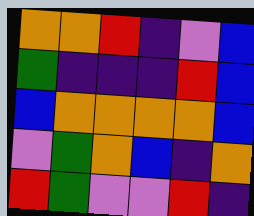[["orange", "orange", "red", "indigo", "violet", "blue"], ["green", "indigo", "indigo", "indigo", "red", "blue"], ["blue", "orange", "orange", "orange", "orange", "blue"], ["violet", "green", "orange", "blue", "indigo", "orange"], ["red", "green", "violet", "violet", "red", "indigo"]]